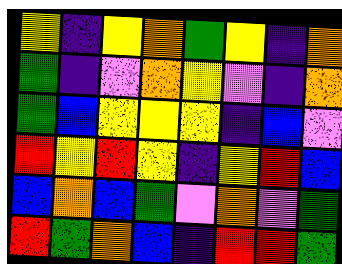[["yellow", "indigo", "yellow", "orange", "green", "yellow", "indigo", "orange"], ["green", "indigo", "violet", "orange", "yellow", "violet", "indigo", "orange"], ["green", "blue", "yellow", "yellow", "yellow", "indigo", "blue", "violet"], ["red", "yellow", "red", "yellow", "indigo", "yellow", "red", "blue"], ["blue", "orange", "blue", "green", "violet", "orange", "violet", "green"], ["red", "green", "orange", "blue", "indigo", "red", "red", "green"]]